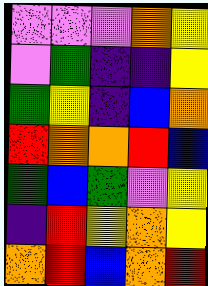[["violet", "violet", "violet", "orange", "yellow"], ["violet", "green", "indigo", "indigo", "yellow"], ["green", "yellow", "indigo", "blue", "orange"], ["red", "orange", "orange", "red", "blue"], ["green", "blue", "green", "violet", "yellow"], ["indigo", "red", "yellow", "orange", "yellow"], ["orange", "red", "blue", "orange", "red"]]